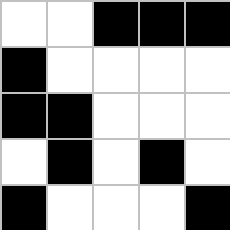[["white", "white", "black", "black", "black"], ["black", "white", "white", "white", "white"], ["black", "black", "white", "white", "white"], ["white", "black", "white", "black", "white"], ["black", "white", "white", "white", "black"]]